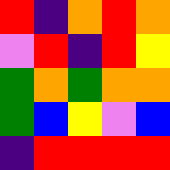[["red", "indigo", "orange", "red", "orange"], ["violet", "red", "indigo", "red", "yellow"], ["green", "orange", "green", "orange", "orange"], ["green", "blue", "yellow", "violet", "blue"], ["indigo", "red", "red", "red", "red"]]